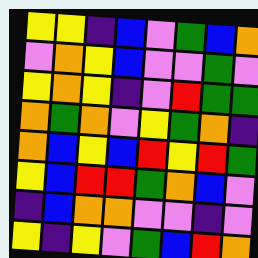[["yellow", "yellow", "indigo", "blue", "violet", "green", "blue", "orange"], ["violet", "orange", "yellow", "blue", "violet", "violet", "green", "violet"], ["yellow", "orange", "yellow", "indigo", "violet", "red", "green", "green"], ["orange", "green", "orange", "violet", "yellow", "green", "orange", "indigo"], ["orange", "blue", "yellow", "blue", "red", "yellow", "red", "green"], ["yellow", "blue", "red", "red", "green", "orange", "blue", "violet"], ["indigo", "blue", "orange", "orange", "violet", "violet", "indigo", "violet"], ["yellow", "indigo", "yellow", "violet", "green", "blue", "red", "orange"]]